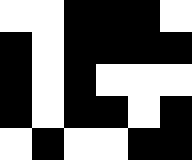[["white", "white", "black", "black", "black", "white"], ["black", "white", "black", "black", "black", "black"], ["black", "white", "black", "white", "white", "white"], ["black", "white", "black", "black", "white", "black"], ["white", "black", "white", "white", "black", "black"]]